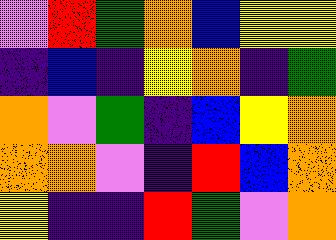[["violet", "red", "green", "orange", "blue", "yellow", "yellow"], ["indigo", "blue", "indigo", "yellow", "orange", "indigo", "green"], ["orange", "violet", "green", "indigo", "blue", "yellow", "orange"], ["orange", "orange", "violet", "indigo", "red", "blue", "orange"], ["yellow", "indigo", "indigo", "red", "green", "violet", "orange"]]